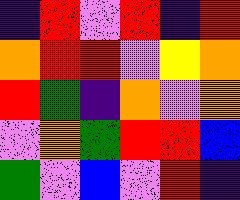[["indigo", "red", "violet", "red", "indigo", "red"], ["orange", "red", "red", "violet", "yellow", "orange"], ["red", "green", "indigo", "orange", "violet", "orange"], ["violet", "orange", "green", "red", "red", "blue"], ["green", "violet", "blue", "violet", "red", "indigo"]]